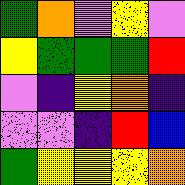[["green", "orange", "violet", "yellow", "violet"], ["yellow", "green", "green", "green", "red"], ["violet", "indigo", "yellow", "orange", "indigo"], ["violet", "violet", "indigo", "red", "blue"], ["green", "yellow", "yellow", "yellow", "orange"]]